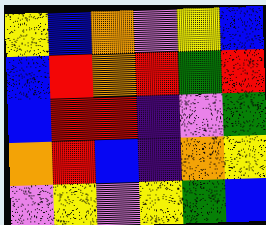[["yellow", "blue", "orange", "violet", "yellow", "blue"], ["blue", "red", "orange", "red", "green", "red"], ["blue", "red", "red", "indigo", "violet", "green"], ["orange", "red", "blue", "indigo", "orange", "yellow"], ["violet", "yellow", "violet", "yellow", "green", "blue"]]